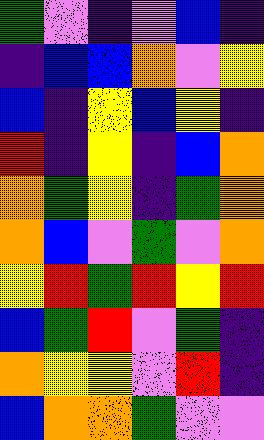[["green", "violet", "indigo", "violet", "blue", "indigo"], ["indigo", "blue", "blue", "orange", "violet", "yellow"], ["blue", "indigo", "yellow", "blue", "yellow", "indigo"], ["red", "indigo", "yellow", "indigo", "blue", "orange"], ["orange", "green", "yellow", "indigo", "green", "orange"], ["orange", "blue", "violet", "green", "violet", "orange"], ["yellow", "red", "green", "red", "yellow", "red"], ["blue", "green", "red", "violet", "green", "indigo"], ["orange", "yellow", "yellow", "violet", "red", "indigo"], ["blue", "orange", "orange", "green", "violet", "violet"]]